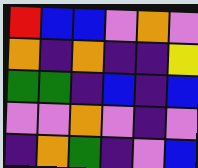[["red", "blue", "blue", "violet", "orange", "violet"], ["orange", "indigo", "orange", "indigo", "indigo", "yellow"], ["green", "green", "indigo", "blue", "indigo", "blue"], ["violet", "violet", "orange", "violet", "indigo", "violet"], ["indigo", "orange", "green", "indigo", "violet", "blue"]]